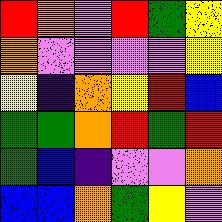[["red", "orange", "violet", "red", "green", "yellow"], ["orange", "violet", "violet", "violet", "violet", "yellow"], ["yellow", "indigo", "orange", "yellow", "red", "blue"], ["green", "green", "orange", "red", "green", "red"], ["green", "blue", "indigo", "violet", "violet", "orange"], ["blue", "blue", "orange", "green", "yellow", "violet"]]